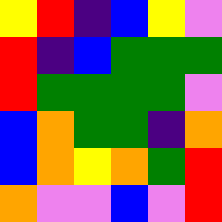[["yellow", "red", "indigo", "blue", "yellow", "violet"], ["red", "indigo", "blue", "green", "green", "green"], ["red", "green", "green", "green", "green", "violet"], ["blue", "orange", "green", "green", "indigo", "orange"], ["blue", "orange", "yellow", "orange", "green", "red"], ["orange", "violet", "violet", "blue", "violet", "red"]]